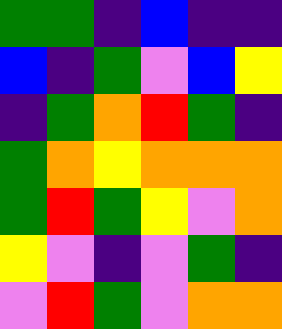[["green", "green", "indigo", "blue", "indigo", "indigo"], ["blue", "indigo", "green", "violet", "blue", "yellow"], ["indigo", "green", "orange", "red", "green", "indigo"], ["green", "orange", "yellow", "orange", "orange", "orange"], ["green", "red", "green", "yellow", "violet", "orange"], ["yellow", "violet", "indigo", "violet", "green", "indigo"], ["violet", "red", "green", "violet", "orange", "orange"]]